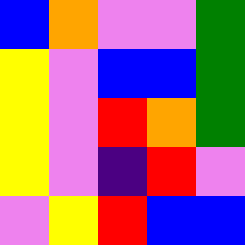[["blue", "orange", "violet", "violet", "green"], ["yellow", "violet", "blue", "blue", "green"], ["yellow", "violet", "red", "orange", "green"], ["yellow", "violet", "indigo", "red", "violet"], ["violet", "yellow", "red", "blue", "blue"]]